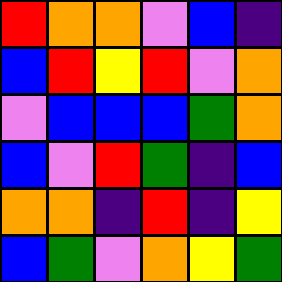[["red", "orange", "orange", "violet", "blue", "indigo"], ["blue", "red", "yellow", "red", "violet", "orange"], ["violet", "blue", "blue", "blue", "green", "orange"], ["blue", "violet", "red", "green", "indigo", "blue"], ["orange", "orange", "indigo", "red", "indigo", "yellow"], ["blue", "green", "violet", "orange", "yellow", "green"]]